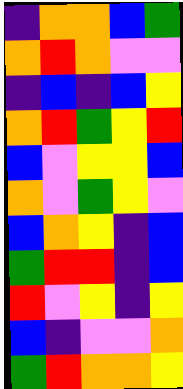[["indigo", "orange", "orange", "blue", "green"], ["orange", "red", "orange", "violet", "violet"], ["indigo", "blue", "indigo", "blue", "yellow"], ["orange", "red", "green", "yellow", "red"], ["blue", "violet", "yellow", "yellow", "blue"], ["orange", "violet", "green", "yellow", "violet"], ["blue", "orange", "yellow", "indigo", "blue"], ["green", "red", "red", "indigo", "blue"], ["red", "violet", "yellow", "indigo", "yellow"], ["blue", "indigo", "violet", "violet", "orange"], ["green", "red", "orange", "orange", "yellow"]]